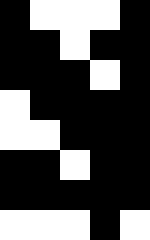[["black", "white", "white", "white", "black"], ["black", "black", "white", "black", "black"], ["black", "black", "black", "white", "black"], ["white", "black", "black", "black", "black"], ["white", "white", "black", "black", "black"], ["black", "black", "white", "black", "black"], ["black", "black", "black", "black", "black"], ["white", "white", "white", "black", "white"]]